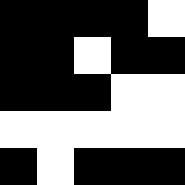[["black", "black", "black", "black", "white"], ["black", "black", "white", "black", "black"], ["black", "black", "black", "white", "white"], ["white", "white", "white", "white", "white"], ["black", "white", "black", "black", "black"]]